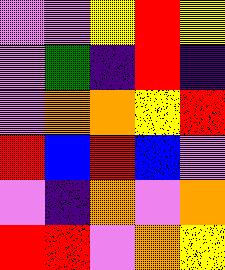[["violet", "violet", "yellow", "red", "yellow"], ["violet", "green", "indigo", "red", "indigo"], ["violet", "orange", "orange", "yellow", "red"], ["red", "blue", "red", "blue", "violet"], ["violet", "indigo", "orange", "violet", "orange"], ["red", "red", "violet", "orange", "yellow"]]